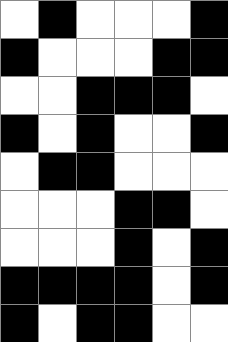[["white", "black", "white", "white", "white", "black"], ["black", "white", "white", "white", "black", "black"], ["white", "white", "black", "black", "black", "white"], ["black", "white", "black", "white", "white", "black"], ["white", "black", "black", "white", "white", "white"], ["white", "white", "white", "black", "black", "white"], ["white", "white", "white", "black", "white", "black"], ["black", "black", "black", "black", "white", "black"], ["black", "white", "black", "black", "white", "white"]]